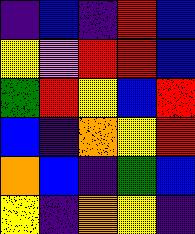[["indigo", "blue", "indigo", "red", "blue"], ["yellow", "violet", "red", "red", "blue"], ["green", "red", "yellow", "blue", "red"], ["blue", "indigo", "orange", "yellow", "red"], ["orange", "blue", "indigo", "green", "blue"], ["yellow", "indigo", "orange", "yellow", "indigo"]]